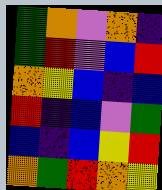[["green", "orange", "violet", "orange", "indigo"], ["green", "red", "violet", "blue", "red"], ["orange", "yellow", "blue", "indigo", "blue"], ["red", "indigo", "blue", "violet", "green"], ["blue", "indigo", "blue", "yellow", "red"], ["orange", "green", "red", "orange", "yellow"]]